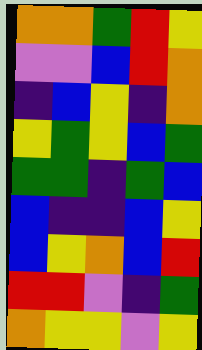[["orange", "orange", "green", "red", "yellow"], ["violet", "violet", "blue", "red", "orange"], ["indigo", "blue", "yellow", "indigo", "orange"], ["yellow", "green", "yellow", "blue", "green"], ["green", "green", "indigo", "green", "blue"], ["blue", "indigo", "indigo", "blue", "yellow"], ["blue", "yellow", "orange", "blue", "red"], ["red", "red", "violet", "indigo", "green"], ["orange", "yellow", "yellow", "violet", "yellow"]]